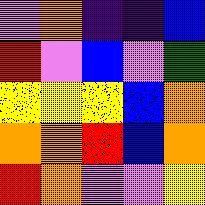[["violet", "orange", "indigo", "indigo", "blue"], ["red", "violet", "blue", "violet", "green"], ["yellow", "yellow", "yellow", "blue", "orange"], ["orange", "orange", "red", "blue", "orange"], ["red", "orange", "violet", "violet", "yellow"]]